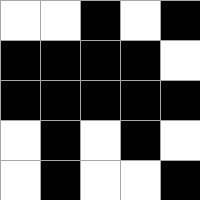[["white", "white", "black", "white", "black"], ["black", "black", "black", "black", "white"], ["black", "black", "black", "black", "black"], ["white", "black", "white", "black", "white"], ["white", "black", "white", "white", "black"]]